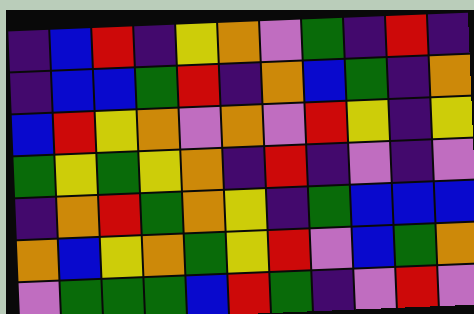[["indigo", "blue", "red", "indigo", "yellow", "orange", "violet", "green", "indigo", "red", "indigo"], ["indigo", "blue", "blue", "green", "red", "indigo", "orange", "blue", "green", "indigo", "orange"], ["blue", "red", "yellow", "orange", "violet", "orange", "violet", "red", "yellow", "indigo", "yellow"], ["green", "yellow", "green", "yellow", "orange", "indigo", "red", "indigo", "violet", "indigo", "violet"], ["indigo", "orange", "red", "green", "orange", "yellow", "indigo", "green", "blue", "blue", "blue"], ["orange", "blue", "yellow", "orange", "green", "yellow", "red", "violet", "blue", "green", "orange"], ["violet", "green", "green", "green", "blue", "red", "green", "indigo", "violet", "red", "violet"]]